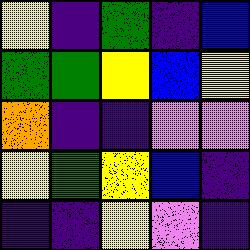[["yellow", "indigo", "green", "indigo", "blue"], ["green", "green", "yellow", "blue", "yellow"], ["orange", "indigo", "indigo", "violet", "violet"], ["yellow", "green", "yellow", "blue", "indigo"], ["indigo", "indigo", "yellow", "violet", "indigo"]]